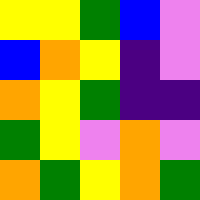[["yellow", "yellow", "green", "blue", "violet"], ["blue", "orange", "yellow", "indigo", "violet"], ["orange", "yellow", "green", "indigo", "indigo"], ["green", "yellow", "violet", "orange", "violet"], ["orange", "green", "yellow", "orange", "green"]]